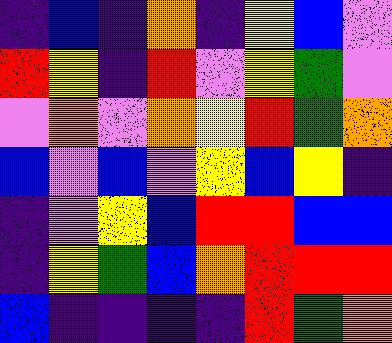[["indigo", "blue", "indigo", "orange", "indigo", "yellow", "blue", "violet"], ["red", "yellow", "indigo", "red", "violet", "yellow", "green", "violet"], ["violet", "orange", "violet", "orange", "yellow", "red", "green", "orange"], ["blue", "violet", "blue", "violet", "yellow", "blue", "yellow", "indigo"], ["indigo", "violet", "yellow", "blue", "red", "red", "blue", "blue"], ["indigo", "yellow", "green", "blue", "orange", "red", "red", "red"], ["blue", "indigo", "indigo", "indigo", "indigo", "red", "green", "orange"]]